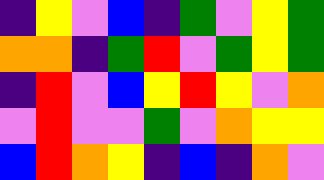[["indigo", "yellow", "violet", "blue", "indigo", "green", "violet", "yellow", "green"], ["orange", "orange", "indigo", "green", "red", "violet", "green", "yellow", "green"], ["indigo", "red", "violet", "blue", "yellow", "red", "yellow", "violet", "orange"], ["violet", "red", "violet", "violet", "green", "violet", "orange", "yellow", "yellow"], ["blue", "red", "orange", "yellow", "indigo", "blue", "indigo", "orange", "violet"]]